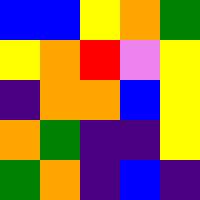[["blue", "blue", "yellow", "orange", "green"], ["yellow", "orange", "red", "violet", "yellow"], ["indigo", "orange", "orange", "blue", "yellow"], ["orange", "green", "indigo", "indigo", "yellow"], ["green", "orange", "indigo", "blue", "indigo"]]